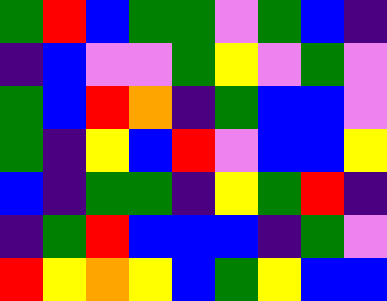[["green", "red", "blue", "green", "green", "violet", "green", "blue", "indigo"], ["indigo", "blue", "violet", "violet", "green", "yellow", "violet", "green", "violet"], ["green", "blue", "red", "orange", "indigo", "green", "blue", "blue", "violet"], ["green", "indigo", "yellow", "blue", "red", "violet", "blue", "blue", "yellow"], ["blue", "indigo", "green", "green", "indigo", "yellow", "green", "red", "indigo"], ["indigo", "green", "red", "blue", "blue", "blue", "indigo", "green", "violet"], ["red", "yellow", "orange", "yellow", "blue", "green", "yellow", "blue", "blue"]]